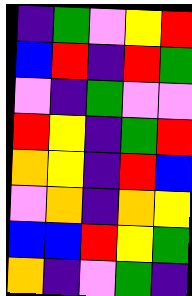[["indigo", "green", "violet", "yellow", "red"], ["blue", "red", "indigo", "red", "green"], ["violet", "indigo", "green", "violet", "violet"], ["red", "yellow", "indigo", "green", "red"], ["orange", "yellow", "indigo", "red", "blue"], ["violet", "orange", "indigo", "orange", "yellow"], ["blue", "blue", "red", "yellow", "green"], ["orange", "indigo", "violet", "green", "indigo"]]